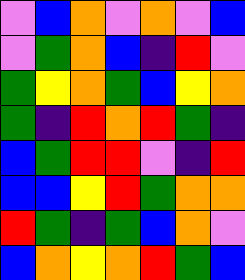[["violet", "blue", "orange", "violet", "orange", "violet", "blue"], ["violet", "green", "orange", "blue", "indigo", "red", "violet"], ["green", "yellow", "orange", "green", "blue", "yellow", "orange"], ["green", "indigo", "red", "orange", "red", "green", "indigo"], ["blue", "green", "red", "red", "violet", "indigo", "red"], ["blue", "blue", "yellow", "red", "green", "orange", "orange"], ["red", "green", "indigo", "green", "blue", "orange", "violet"], ["blue", "orange", "yellow", "orange", "red", "green", "blue"]]